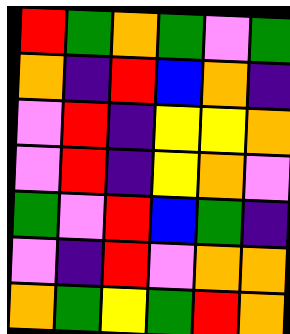[["red", "green", "orange", "green", "violet", "green"], ["orange", "indigo", "red", "blue", "orange", "indigo"], ["violet", "red", "indigo", "yellow", "yellow", "orange"], ["violet", "red", "indigo", "yellow", "orange", "violet"], ["green", "violet", "red", "blue", "green", "indigo"], ["violet", "indigo", "red", "violet", "orange", "orange"], ["orange", "green", "yellow", "green", "red", "orange"]]